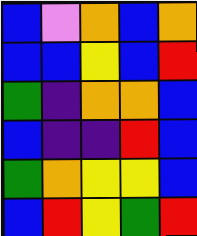[["blue", "violet", "orange", "blue", "orange"], ["blue", "blue", "yellow", "blue", "red"], ["green", "indigo", "orange", "orange", "blue"], ["blue", "indigo", "indigo", "red", "blue"], ["green", "orange", "yellow", "yellow", "blue"], ["blue", "red", "yellow", "green", "red"]]